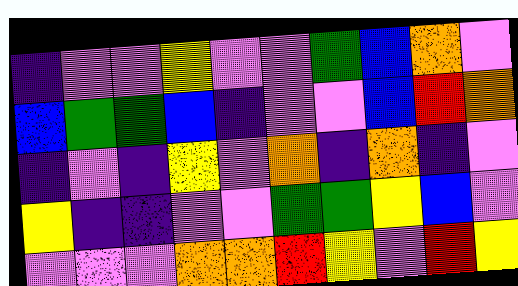[["indigo", "violet", "violet", "yellow", "violet", "violet", "green", "blue", "orange", "violet"], ["blue", "green", "green", "blue", "indigo", "violet", "violet", "blue", "red", "orange"], ["indigo", "violet", "indigo", "yellow", "violet", "orange", "indigo", "orange", "indigo", "violet"], ["yellow", "indigo", "indigo", "violet", "violet", "green", "green", "yellow", "blue", "violet"], ["violet", "violet", "violet", "orange", "orange", "red", "yellow", "violet", "red", "yellow"]]